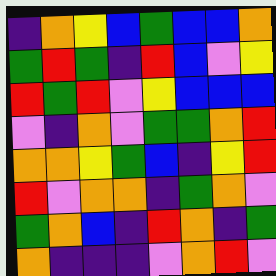[["indigo", "orange", "yellow", "blue", "green", "blue", "blue", "orange"], ["green", "red", "green", "indigo", "red", "blue", "violet", "yellow"], ["red", "green", "red", "violet", "yellow", "blue", "blue", "blue"], ["violet", "indigo", "orange", "violet", "green", "green", "orange", "red"], ["orange", "orange", "yellow", "green", "blue", "indigo", "yellow", "red"], ["red", "violet", "orange", "orange", "indigo", "green", "orange", "violet"], ["green", "orange", "blue", "indigo", "red", "orange", "indigo", "green"], ["orange", "indigo", "indigo", "indigo", "violet", "orange", "red", "violet"]]